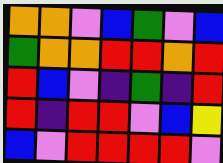[["orange", "orange", "violet", "blue", "green", "violet", "blue"], ["green", "orange", "orange", "red", "red", "orange", "red"], ["red", "blue", "violet", "indigo", "green", "indigo", "red"], ["red", "indigo", "red", "red", "violet", "blue", "yellow"], ["blue", "violet", "red", "red", "red", "red", "violet"]]